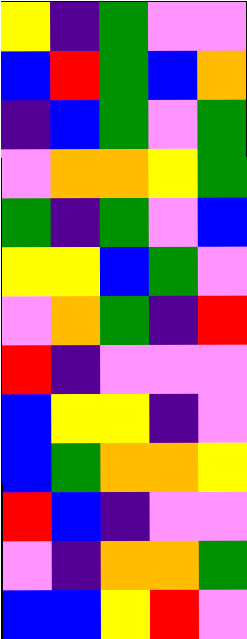[["yellow", "indigo", "green", "violet", "violet"], ["blue", "red", "green", "blue", "orange"], ["indigo", "blue", "green", "violet", "green"], ["violet", "orange", "orange", "yellow", "green"], ["green", "indigo", "green", "violet", "blue"], ["yellow", "yellow", "blue", "green", "violet"], ["violet", "orange", "green", "indigo", "red"], ["red", "indigo", "violet", "violet", "violet"], ["blue", "yellow", "yellow", "indigo", "violet"], ["blue", "green", "orange", "orange", "yellow"], ["red", "blue", "indigo", "violet", "violet"], ["violet", "indigo", "orange", "orange", "green"], ["blue", "blue", "yellow", "red", "violet"]]